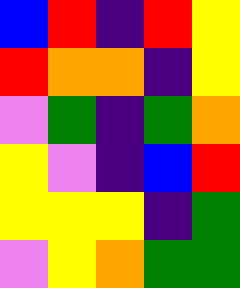[["blue", "red", "indigo", "red", "yellow"], ["red", "orange", "orange", "indigo", "yellow"], ["violet", "green", "indigo", "green", "orange"], ["yellow", "violet", "indigo", "blue", "red"], ["yellow", "yellow", "yellow", "indigo", "green"], ["violet", "yellow", "orange", "green", "green"]]